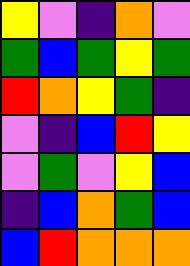[["yellow", "violet", "indigo", "orange", "violet"], ["green", "blue", "green", "yellow", "green"], ["red", "orange", "yellow", "green", "indigo"], ["violet", "indigo", "blue", "red", "yellow"], ["violet", "green", "violet", "yellow", "blue"], ["indigo", "blue", "orange", "green", "blue"], ["blue", "red", "orange", "orange", "orange"]]